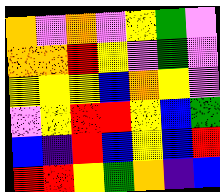[["orange", "violet", "orange", "violet", "yellow", "green", "violet"], ["orange", "orange", "red", "yellow", "violet", "green", "violet"], ["yellow", "yellow", "yellow", "blue", "orange", "yellow", "violet"], ["violet", "yellow", "red", "red", "yellow", "blue", "green"], ["blue", "indigo", "red", "blue", "yellow", "blue", "red"], ["red", "red", "yellow", "green", "orange", "indigo", "blue"]]